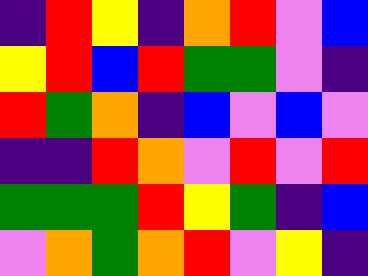[["indigo", "red", "yellow", "indigo", "orange", "red", "violet", "blue"], ["yellow", "red", "blue", "red", "green", "green", "violet", "indigo"], ["red", "green", "orange", "indigo", "blue", "violet", "blue", "violet"], ["indigo", "indigo", "red", "orange", "violet", "red", "violet", "red"], ["green", "green", "green", "red", "yellow", "green", "indigo", "blue"], ["violet", "orange", "green", "orange", "red", "violet", "yellow", "indigo"]]